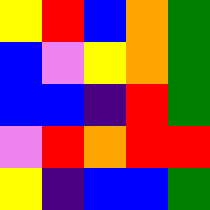[["yellow", "red", "blue", "orange", "green"], ["blue", "violet", "yellow", "orange", "green"], ["blue", "blue", "indigo", "red", "green"], ["violet", "red", "orange", "red", "red"], ["yellow", "indigo", "blue", "blue", "green"]]